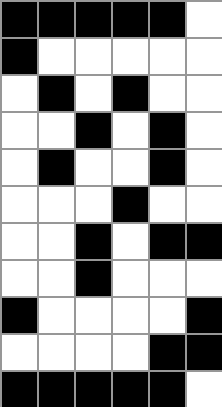[["black", "black", "black", "black", "black", "white"], ["black", "white", "white", "white", "white", "white"], ["white", "black", "white", "black", "white", "white"], ["white", "white", "black", "white", "black", "white"], ["white", "black", "white", "white", "black", "white"], ["white", "white", "white", "black", "white", "white"], ["white", "white", "black", "white", "black", "black"], ["white", "white", "black", "white", "white", "white"], ["black", "white", "white", "white", "white", "black"], ["white", "white", "white", "white", "black", "black"], ["black", "black", "black", "black", "black", "white"]]